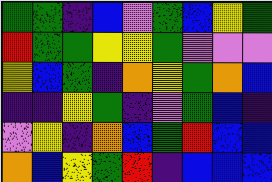[["green", "green", "indigo", "blue", "violet", "green", "blue", "yellow", "green"], ["red", "green", "green", "yellow", "yellow", "green", "violet", "violet", "violet"], ["yellow", "blue", "green", "indigo", "orange", "yellow", "green", "orange", "blue"], ["indigo", "indigo", "yellow", "green", "indigo", "violet", "green", "blue", "indigo"], ["violet", "yellow", "indigo", "orange", "blue", "green", "red", "blue", "blue"], ["orange", "blue", "yellow", "green", "red", "indigo", "blue", "blue", "blue"]]